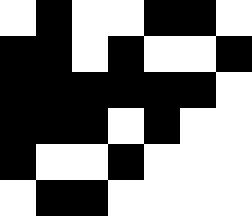[["white", "black", "white", "white", "black", "black", "white"], ["black", "black", "white", "black", "white", "white", "black"], ["black", "black", "black", "black", "black", "black", "white"], ["black", "black", "black", "white", "black", "white", "white"], ["black", "white", "white", "black", "white", "white", "white"], ["white", "black", "black", "white", "white", "white", "white"]]